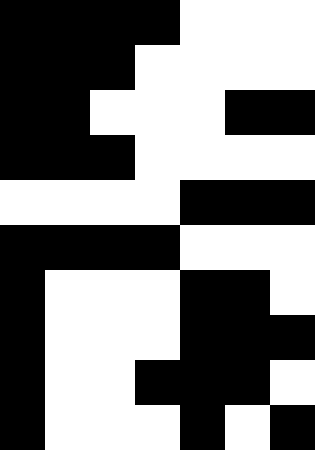[["black", "black", "black", "black", "white", "white", "white"], ["black", "black", "black", "white", "white", "white", "white"], ["black", "black", "white", "white", "white", "black", "black"], ["black", "black", "black", "white", "white", "white", "white"], ["white", "white", "white", "white", "black", "black", "black"], ["black", "black", "black", "black", "white", "white", "white"], ["black", "white", "white", "white", "black", "black", "white"], ["black", "white", "white", "white", "black", "black", "black"], ["black", "white", "white", "black", "black", "black", "white"], ["black", "white", "white", "white", "black", "white", "black"]]